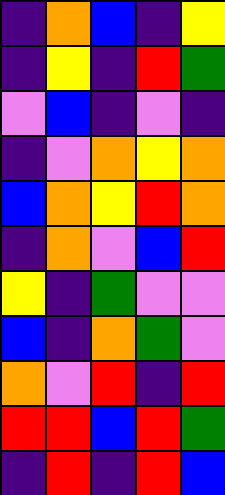[["indigo", "orange", "blue", "indigo", "yellow"], ["indigo", "yellow", "indigo", "red", "green"], ["violet", "blue", "indigo", "violet", "indigo"], ["indigo", "violet", "orange", "yellow", "orange"], ["blue", "orange", "yellow", "red", "orange"], ["indigo", "orange", "violet", "blue", "red"], ["yellow", "indigo", "green", "violet", "violet"], ["blue", "indigo", "orange", "green", "violet"], ["orange", "violet", "red", "indigo", "red"], ["red", "red", "blue", "red", "green"], ["indigo", "red", "indigo", "red", "blue"]]